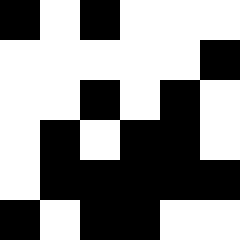[["black", "white", "black", "white", "white", "white"], ["white", "white", "white", "white", "white", "black"], ["white", "white", "black", "white", "black", "white"], ["white", "black", "white", "black", "black", "white"], ["white", "black", "black", "black", "black", "black"], ["black", "white", "black", "black", "white", "white"]]